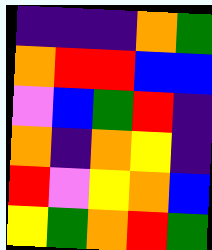[["indigo", "indigo", "indigo", "orange", "green"], ["orange", "red", "red", "blue", "blue"], ["violet", "blue", "green", "red", "indigo"], ["orange", "indigo", "orange", "yellow", "indigo"], ["red", "violet", "yellow", "orange", "blue"], ["yellow", "green", "orange", "red", "green"]]